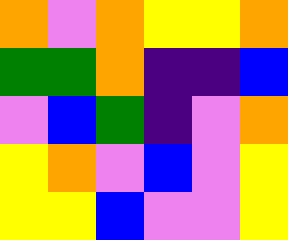[["orange", "violet", "orange", "yellow", "yellow", "orange"], ["green", "green", "orange", "indigo", "indigo", "blue"], ["violet", "blue", "green", "indigo", "violet", "orange"], ["yellow", "orange", "violet", "blue", "violet", "yellow"], ["yellow", "yellow", "blue", "violet", "violet", "yellow"]]